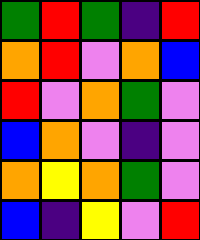[["green", "red", "green", "indigo", "red"], ["orange", "red", "violet", "orange", "blue"], ["red", "violet", "orange", "green", "violet"], ["blue", "orange", "violet", "indigo", "violet"], ["orange", "yellow", "orange", "green", "violet"], ["blue", "indigo", "yellow", "violet", "red"]]